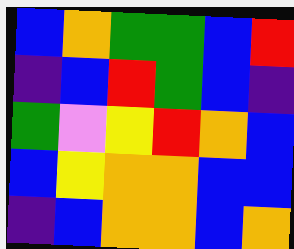[["blue", "orange", "green", "green", "blue", "red"], ["indigo", "blue", "red", "green", "blue", "indigo"], ["green", "violet", "yellow", "red", "orange", "blue"], ["blue", "yellow", "orange", "orange", "blue", "blue"], ["indigo", "blue", "orange", "orange", "blue", "orange"]]